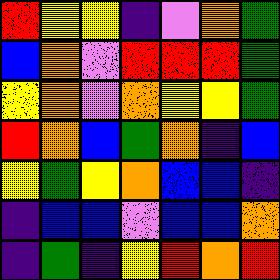[["red", "yellow", "yellow", "indigo", "violet", "orange", "green"], ["blue", "orange", "violet", "red", "red", "red", "green"], ["yellow", "orange", "violet", "orange", "yellow", "yellow", "green"], ["red", "orange", "blue", "green", "orange", "indigo", "blue"], ["yellow", "green", "yellow", "orange", "blue", "blue", "indigo"], ["indigo", "blue", "blue", "violet", "blue", "blue", "orange"], ["indigo", "green", "indigo", "yellow", "red", "orange", "red"]]